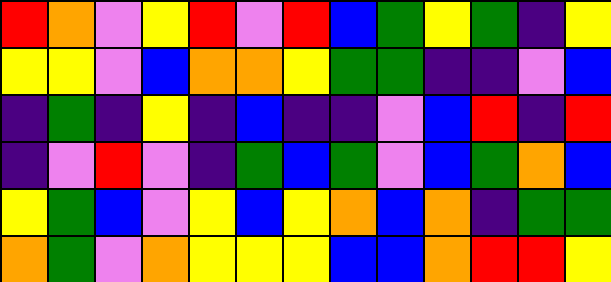[["red", "orange", "violet", "yellow", "red", "violet", "red", "blue", "green", "yellow", "green", "indigo", "yellow"], ["yellow", "yellow", "violet", "blue", "orange", "orange", "yellow", "green", "green", "indigo", "indigo", "violet", "blue"], ["indigo", "green", "indigo", "yellow", "indigo", "blue", "indigo", "indigo", "violet", "blue", "red", "indigo", "red"], ["indigo", "violet", "red", "violet", "indigo", "green", "blue", "green", "violet", "blue", "green", "orange", "blue"], ["yellow", "green", "blue", "violet", "yellow", "blue", "yellow", "orange", "blue", "orange", "indigo", "green", "green"], ["orange", "green", "violet", "orange", "yellow", "yellow", "yellow", "blue", "blue", "orange", "red", "red", "yellow"]]